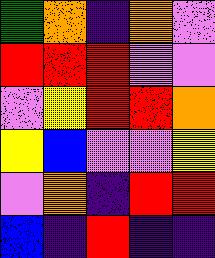[["green", "orange", "indigo", "orange", "violet"], ["red", "red", "red", "violet", "violet"], ["violet", "yellow", "red", "red", "orange"], ["yellow", "blue", "violet", "violet", "yellow"], ["violet", "orange", "indigo", "red", "red"], ["blue", "indigo", "red", "indigo", "indigo"]]